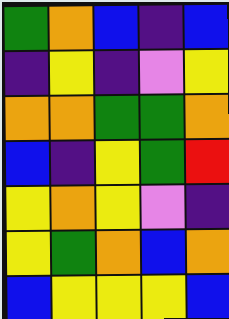[["green", "orange", "blue", "indigo", "blue"], ["indigo", "yellow", "indigo", "violet", "yellow"], ["orange", "orange", "green", "green", "orange"], ["blue", "indigo", "yellow", "green", "red"], ["yellow", "orange", "yellow", "violet", "indigo"], ["yellow", "green", "orange", "blue", "orange"], ["blue", "yellow", "yellow", "yellow", "blue"]]